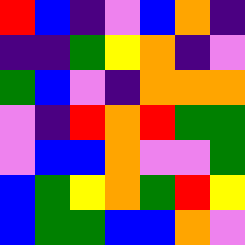[["red", "blue", "indigo", "violet", "blue", "orange", "indigo"], ["indigo", "indigo", "green", "yellow", "orange", "indigo", "violet"], ["green", "blue", "violet", "indigo", "orange", "orange", "orange"], ["violet", "indigo", "red", "orange", "red", "green", "green"], ["violet", "blue", "blue", "orange", "violet", "violet", "green"], ["blue", "green", "yellow", "orange", "green", "red", "yellow"], ["blue", "green", "green", "blue", "blue", "orange", "violet"]]